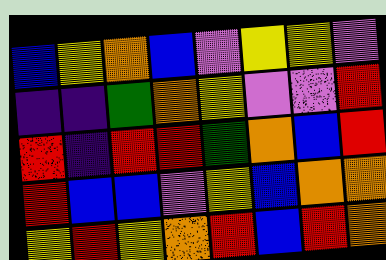[["blue", "yellow", "orange", "blue", "violet", "yellow", "yellow", "violet"], ["indigo", "indigo", "green", "orange", "yellow", "violet", "violet", "red"], ["red", "indigo", "red", "red", "green", "orange", "blue", "red"], ["red", "blue", "blue", "violet", "yellow", "blue", "orange", "orange"], ["yellow", "red", "yellow", "orange", "red", "blue", "red", "orange"]]